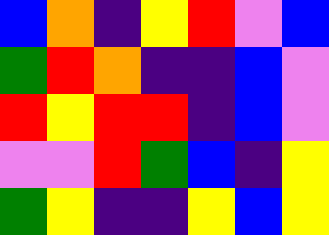[["blue", "orange", "indigo", "yellow", "red", "violet", "blue"], ["green", "red", "orange", "indigo", "indigo", "blue", "violet"], ["red", "yellow", "red", "red", "indigo", "blue", "violet"], ["violet", "violet", "red", "green", "blue", "indigo", "yellow"], ["green", "yellow", "indigo", "indigo", "yellow", "blue", "yellow"]]